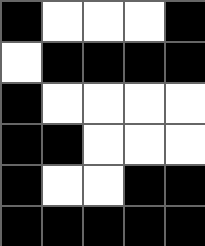[["black", "white", "white", "white", "black"], ["white", "black", "black", "black", "black"], ["black", "white", "white", "white", "white"], ["black", "black", "white", "white", "white"], ["black", "white", "white", "black", "black"], ["black", "black", "black", "black", "black"]]